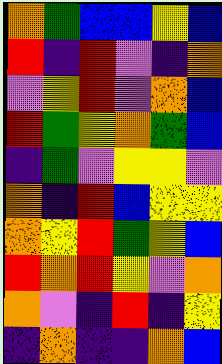[["orange", "green", "blue", "blue", "yellow", "blue"], ["red", "indigo", "red", "violet", "indigo", "orange"], ["violet", "yellow", "red", "violet", "orange", "blue"], ["red", "green", "yellow", "orange", "green", "blue"], ["indigo", "green", "violet", "yellow", "yellow", "violet"], ["orange", "indigo", "red", "blue", "yellow", "yellow"], ["orange", "yellow", "red", "green", "yellow", "blue"], ["red", "orange", "red", "yellow", "violet", "orange"], ["orange", "violet", "indigo", "red", "indigo", "yellow"], ["indigo", "orange", "indigo", "indigo", "orange", "blue"]]